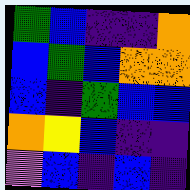[["green", "blue", "indigo", "indigo", "orange"], ["blue", "green", "blue", "orange", "orange"], ["blue", "indigo", "green", "blue", "blue"], ["orange", "yellow", "blue", "indigo", "indigo"], ["violet", "blue", "indigo", "blue", "indigo"]]